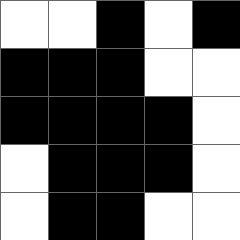[["white", "white", "black", "white", "black"], ["black", "black", "black", "white", "white"], ["black", "black", "black", "black", "white"], ["white", "black", "black", "black", "white"], ["white", "black", "black", "white", "white"]]